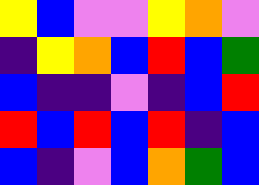[["yellow", "blue", "violet", "violet", "yellow", "orange", "violet"], ["indigo", "yellow", "orange", "blue", "red", "blue", "green"], ["blue", "indigo", "indigo", "violet", "indigo", "blue", "red"], ["red", "blue", "red", "blue", "red", "indigo", "blue"], ["blue", "indigo", "violet", "blue", "orange", "green", "blue"]]